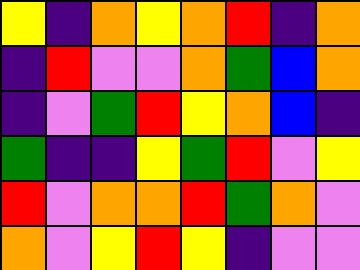[["yellow", "indigo", "orange", "yellow", "orange", "red", "indigo", "orange"], ["indigo", "red", "violet", "violet", "orange", "green", "blue", "orange"], ["indigo", "violet", "green", "red", "yellow", "orange", "blue", "indigo"], ["green", "indigo", "indigo", "yellow", "green", "red", "violet", "yellow"], ["red", "violet", "orange", "orange", "red", "green", "orange", "violet"], ["orange", "violet", "yellow", "red", "yellow", "indigo", "violet", "violet"]]